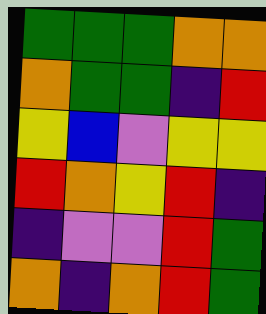[["green", "green", "green", "orange", "orange"], ["orange", "green", "green", "indigo", "red"], ["yellow", "blue", "violet", "yellow", "yellow"], ["red", "orange", "yellow", "red", "indigo"], ["indigo", "violet", "violet", "red", "green"], ["orange", "indigo", "orange", "red", "green"]]